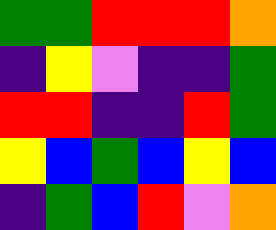[["green", "green", "red", "red", "red", "orange"], ["indigo", "yellow", "violet", "indigo", "indigo", "green"], ["red", "red", "indigo", "indigo", "red", "green"], ["yellow", "blue", "green", "blue", "yellow", "blue"], ["indigo", "green", "blue", "red", "violet", "orange"]]